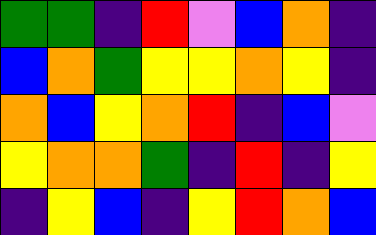[["green", "green", "indigo", "red", "violet", "blue", "orange", "indigo"], ["blue", "orange", "green", "yellow", "yellow", "orange", "yellow", "indigo"], ["orange", "blue", "yellow", "orange", "red", "indigo", "blue", "violet"], ["yellow", "orange", "orange", "green", "indigo", "red", "indigo", "yellow"], ["indigo", "yellow", "blue", "indigo", "yellow", "red", "orange", "blue"]]